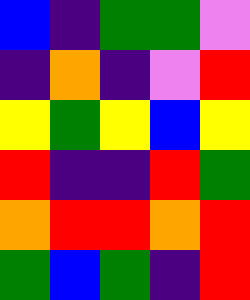[["blue", "indigo", "green", "green", "violet"], ["indigo", "orange", "indigo", "violet", "red"], ["yellow", "green", "yellow", "blue", "yellow"], ["red", "indigo", "indigo", "red", "green"], ["orange", "red", "red", "orange", "red"], ["green", "blue", "green", "indigo", "red"]]